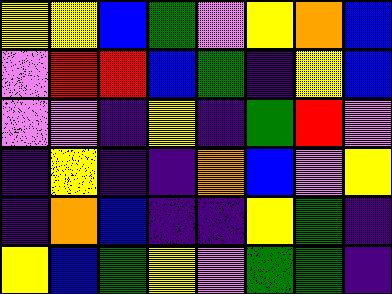[["yellow", "yellow", "blue", "green", "violet", "yellow", "orange", "blue"], ["violet", "red", "red", "blue", "green", "indigo", "yellow", "blue"], ["violet", "violet", "indigo", "yellow", "indigo", "green", "red", "violet"], ["indigo", "yellow", "indigo", "indigo", "orange", "blue", "violet", "yellow"], ["indigo", "orange", "blue", "indigo", "indigo", "yellow", "green", "indigo"], ["yellow", "blue", "green", "yellow", "violet", "green", "green", "indigo"]]